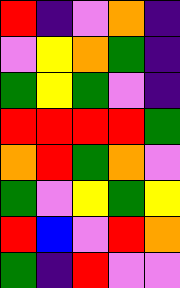[["red", "indigo", "violet", "orange", "indigo"], ["violet", "yellow", "orange", "green", "indigo"], ["green", "yellow", "green", "violet", "indigo"], ["red", "red", "red", "red", "green"], ["orange", "red", "green", "orange", "violet"], ["green", "violet", "yellow", "green", "yellow"], ["red", "blue", "violet", "red", "orange"], ["green", "indigo", "red", "violet", "violet"]]